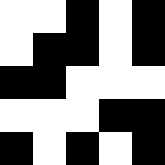[["white", "white", "black", "white", "black"], ["white", "black", "black", "white", "black"], ["black", "black", "white", "white", "white"], ["white", "white", "white", "black", "black"], ["black", "white", "black", "white", "black"]]